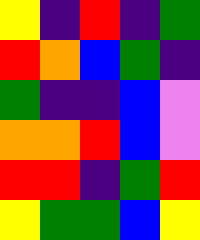[["yellow", "indigo", "red", "indigo", "green"], ["red", "orange", "blue", "green", "indigo"], ["green", "indigo", "indigo", "blue", "violet"], ["orange", "orange", "red", "blue", "violet"], ["red", "red", "indigo", "green", "red"], ["yellow", "green", "green", "blue", "yellow"]]